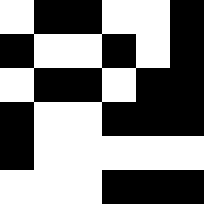[["white", "black", "black", "white", "white", "black"], ["black", "white", "white", "black", "white", "black"], ["white", "black", "black", "white", "black", "black"], ["black", "white", "white", "black", "black", "black"], ["black", "white", "white", "white", "white", "white"], ["white", "white", "white", "black", "black", "black"]]